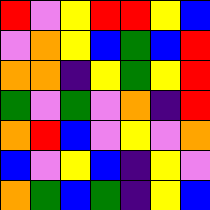[["red", "violet", "yellow", "red", "red", "yellow", "blue"], ["violet", "orange", "yellow", "blue", "green", "blue", "red"], ["orange", "orange", "indigo", "yellow", "green", "yellow", "red"], ["green", "violet", "green", "violet", "orange", "indigo", "red"], ["orange", "red", "blue", "violet", "yellow", "violet", "orange"], ["blue", "violet", "yellow", "blue", "indigo", "yellow", "violet"], ["orange", "green", "blue", "green", "indigo", "yellow", "blue"]]